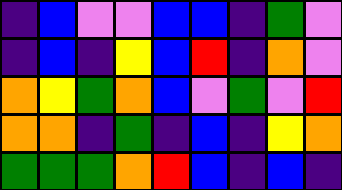[["indigo", "blue", "violet", "violet", "blue", "blue", "indigo", "green", "violet"], ["indigo", "blue", "indigo", "yellow", "blue", "red", "indigo", "orange", "violet"], ["orange", "yellow", "green", "orange", "blue", "violet", "green", "violet", "red"], ["orange", "orange", "indigo", "green", "indigo", "blue", "indigo", "yellow", "orange"], ["green", "green", "green", "orange", "red", "blue", "indigo", "blue", "indigo"]]